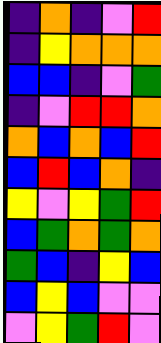[["indigo", "orange", "indigo", "violet", "red"], ["indigo", "yellow", "orange", "orange", "orange"], ["blue", "blue", "indigo", "violet", "green"], ["indigo", "violet", "red", "red", "orange"], ["orange", "blue", "orange", "blue", "red"], ["blue", "red", "blue", "orange", "indigo"], ["yellow", "violet", "yellow", "green", "red"], ["blue", "green", "orange", "green", "orange"], ["green", "blue", "indigo", "yellow", "blue"], ["blue", "yellow", "blue", "violet", "violet"], ["violet", "yellow", "green", "red", "violet"]]